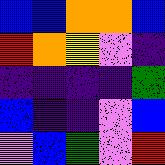[["blue", "blue", "orange", "orange", "blue"], ["red", "orange", "yellow", "violet", "indigo"], ["indigo", "indigo", "indigo", "indigo", "green"], ["blue", "indigo", "indigo", "violet", "blue"], ["violet", "blue", "green", "violet", "red"]]